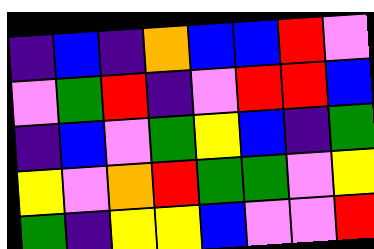[["indigo", "blue", "indigo", "orange", "blue", "blue", "red", "violet"], ["violet", "green", "red", "indigo", "violet", "red", "red", "blue"], ["indigo", "blue", "violet", "green", "yellow", "blue", "indigo", "green"], ["yellow", "violet", "orange", "red", "green", "green", "violet", "yellow"], ["green", "indigo", "yellow", "yellow", "blue", "violet", "violet", "red"]]